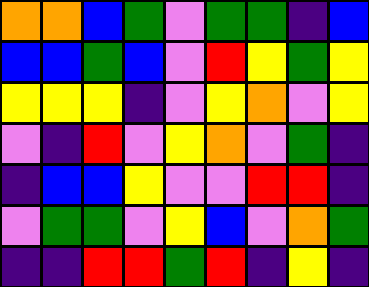[["orange", "orange", "blue", "green", "violet", "green", "green", "indigo", "blue"], ["blue", "blue", "green", "blue", "violet", "red", "yellow", "green", "yellow"], ["yellow", "yellow", "yellow", "indigo", "violet", "yellow", "orange", "violet", "yellow"], ["violet", "indigo", "red", "violet", "yellow", "orange", "violet", "green", "indigo"], ["indigo", "blue", "blue", "yellow", "violet", "violet", "red", "red", "indigo"], ["violet", "green", "green", "violet", "yellow", "blue", "violet", "orange", "green"], ["indigo", "indigo", "red", "red", "green", "red", "indigo", "yellow", "indigo"]]